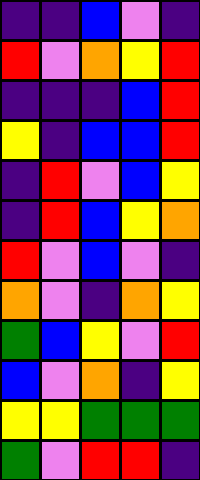[["indigo", "indigo", "blue", "violet", "indigo"], ["red", "violet", "orange", "yellow", "red"], ["indigo", "indigo", "indigo", "blue", "red"], ["yellow", "indigo", "blue", "blue", "red"], ["indigo", "red", "violet", "blue", "yellow"], ["indigo", "red", "blue", "yellow", "orange"], ["red", "violet", "blue", "violet", "indigo"], ["orange", "violet", "indigo", "orange", "yellow"], ["green", "blue", "yellow", "violet", "red"], ["blue", "violet", "orange", "indigo", "yellow"], ["yellow", "yellow", "green", "green", "green"], ["green", "violet", "red", "red", "indigo"]]